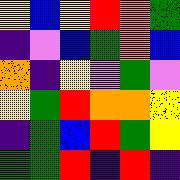[["yellow", "blue", "yellow", "red", "orange", "green"], ["indigo", "violet", "blue", "green", "orange", "blue"], ["orange", "indigo", "yellow", "violet", "green", "violet"], ["yellow", "green", "red", "orange", "orange", "yellow"], ["indigo", "green", "blue", "red", "green", "yellow"], ["green", "green", "red", "indigo", "red", "indigo"]]